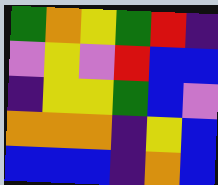[["green", "orange", "yellow", "green", "red", "indigo"], ["violet", "yellow", "violet", "red", "blue", "blue"], ["indigo", "yellow", "yellow", "green", "blue", "violet"], ["orange", "orange", "orange", "indigo", "yellow", "blue"], ["blue", "blue", "blue", "indigo", "orange", "blue"]]